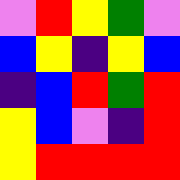[["violet", "red", "yellow", "green", "violet"], ["blue", "yellow", "indigo", "yellow", "blue"], ["indigo", "blue", "red", "green", "red"], ["yellow", "blue", "violet", "indigo", "red"], ["yellow", "red", "red", "red", "red"]]